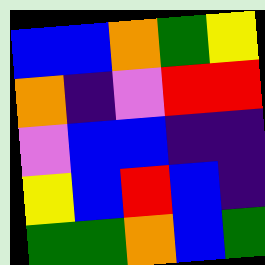[["blue", "blue", "orange", "green", "yellow"], ["orange", "indigo", "violet", "red", "red"], ["violet", "blue", "blue", "indigo", "indigo"], ["yellow", "blue", "red", "blue", "indigo"], ["green", "green", "orange", "blue", "green"]]